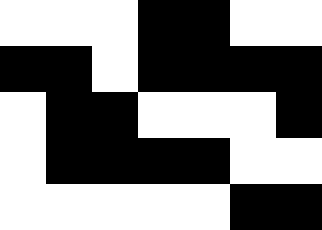[["white", "white", "white", "black", "black", "white", "white"], ["black", "black", "white", "black", "black", "black", "black"], ["white", "black", "black", "white", "white", "white", "black"], ["white", "black", "black", "black", "black", "white", "white"], ["white", "white", "white", "white", "white", "black", "black"]]